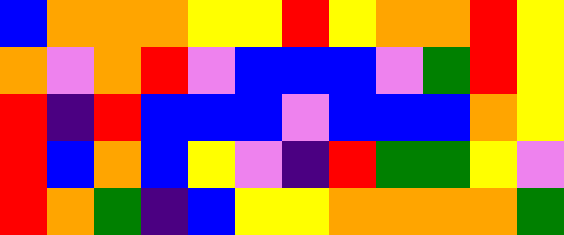[["blue", "orange", "orange", "orange", "yellow", "yellow", "red", "yellow", "orange", "orange", "red", "yellow"], ["orange", "violet", "orange", "red", "violet", "blue", "blue", "blue", "violet", "green", "red", "yellow"], ["red", "indigo", "red", "blue", "blue", "blue", "violet", "blue", "blue", "blue", "orange", "yellow"], ["red", "blue", "orange", "blue", "yellow", "violet", "indigo", "red", "green", "green", "yellow", "violet"], ["red", "orange", "green", "indigo", "blue", "yellow", "yellow", "orange", "orange", "orange", "orange", "green"]]